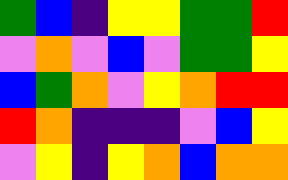[["green", "blue", "indigo", "yellow", "yellow", "green", "green", "red"], ["violet", "orange", "violet", "blue", "violet", "green", "green", "yellow"], ["blue", "green", "orange", "violet", "yellow", "orange", "red", "red"], ["red", "orange", "indigo", "indigo", "indigo", "violet", "blue", "yellow"], ["violet", "yellow", "indigo", "yellow", "orange", "blue", "orange", "orange"]]